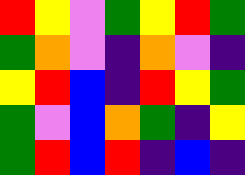[["red", "yellow", "violet", "green", "yellow", "red", "green"], ["green", "orange", "violet", "indigo", "orange", "violet", "indigo"], ["yellow", "red", "blue", "indigo", "red", "yellow", "green"], ["green", "violet", "blue", "orange", "green", "indigo", "yellow"], ["green", "red", "blue", "red", "indigo", "blue", "indigo"]]